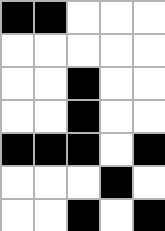[["black", "black", "white", "white", "white"], ["white", "white", "white", "white", "white"], ["white", "white", "black", "white", "white"], ["white", "white", "black", "white", "white"], ["black", "black", "black", "white", "black"], ["white", "white", "white", "black", "white"], ["white", "white", "black", "white", "black"]]